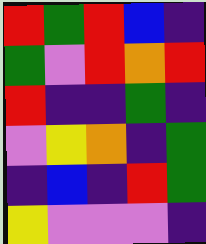[["red", "green", "red", "blue", "indigo"], ["green", "violet", "red", "orange", "red"], ["red", "indigo", "indigo", "green", "indigo"], ["violet", "yellow", "orange", "indigo", "green"], ["indigo", "blue", "indigo", "red", "green"], ["yellow", "violet", "violet", "violet", "indigo"]]